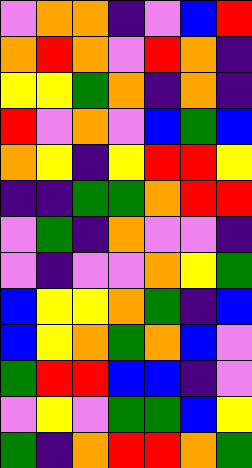[["violet", "orange", "orange", "indigo", "violet", "blue", "red"], ["orange", "red", "orange", "violet", "red", "orange", "indigo"], ["yellow", "yellow", "green", "orange", "indigo", "orange", "indigo"], ["red", "violet", "orange", "violet", "blue", "green", "blue"], ["orange", "yellow", "indigo", "yellow", "red", "red", "yellow"], ["indigo", "indigo", "green", "green", "orange", "red", "red"], ["violet", "green", "indigo", "orange", "violet", "violet", "indigo"], ["violet", "indigo", "violet", "violet", "orange", "yellow", "green"], ["blue", "yellow", "yellow", "orange", "green", "indigo", "blue"], ["blue", "yellow", "orange", "green", "orange", "blue", "violet"], ["green", "red", "red", "blue", "blue", "indigo", "violet"], ["violet", "yellow", "violet", "green", "green", "blue", "yellow"], ["green", "indigo", "orange", "red", "red", "orange", "green"]]